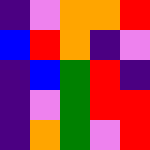[["indigo", "violet", "orange", "orange", "red"], ["blue", "red", "orange", "indigo", "violet"], ["indigo", "blue", "green", "red", "indigo"], ["indigo", "violet", "green", "red", "red"], ["indigo", "orange", "green", "violet", "red"]]